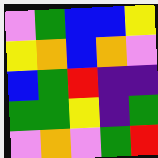[["violet", "green", "blue", "blue", "yellow"], ["yellow", "orange", "blue", "orange", "violet"], ["blue", "green", "red", "indigo", "indigo"], ["green", "green", "yellow", "indigo", "green"], ["violet", "orange", "violet", "green", "red"]]